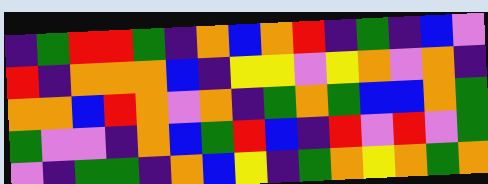[["indigo", "green", "red", "red", "green", "indigo", "orange", "blue", "orange", "red", "indigo", "green", "indigo", "blue", "violet"], ["red", "indigo", "orange", "orange", "orange", "blue", "indigo", "yellow", "yellow", "violet", "yellow", "orange", "violet", "orange", "indigo"], ["orange", "orange", "blue", "red", "orange", "violet", "orange", "indigo", "green", "orange", "green", "blue", "blue", "orange", "green"], ["green", "violet", "violet", "indigo", "orange", "blue", "green", "red", "blue", "indigo", "red", "violet", "red", "violet", "green"], ["violet", "indigo", "green", "green", "indigo", "orange", "blue", "yellow", "indigo", "green", "orange", "yellow", "orange", "green", "orange"]]